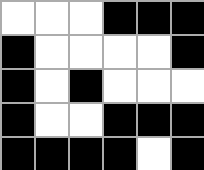[["white", "white", "white", "black", "black", "black"], ["black", "white", "white", "white", "white", "black"], ["black", "white", "black", "white", "white", "white"], ["black", "white", "white", "black", "black", "black"], ["black", "black", "black", "black", "white", "black"]]